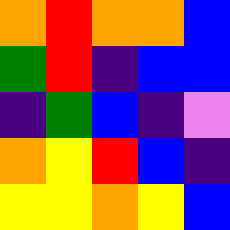[["orange", "red", "orange", "orange", "blue"], ["green", "red", "indigo", "blue", "blue"], ["indigo", "green", "blue", "indigo", "violet"], ["orange", "yellow", "red", "blue", "indigo"], ["yellow", "yellow", "orange", "yellow", "blue"]]